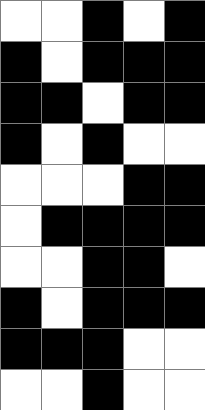[["white", "white", "black", "white", "black"], ["black", "white", "black", "black", "black"], ["black", "black", "white", "black", "black"], ["black", "white", "black", "white", "white"], ["white", "white", "white", "black", "black"], ["white", "black", "black", "black", "black"], ["white", "white", "black", "black", "white"], ["black", "white", "black", "black", "black"], ["black", "black", "black", "white", "white"], ["white", "white", "black", "white", "white"]]